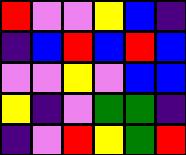[["red", "violet", "violet", "yellow", "blue", "indigo"], ["indigo", "blue", "red", "blue", "red", "blue"], ["violet", "violet", "yellow", "violet", "blue", "blue"], ["yellow", "indigo", "violet", "green", "green", "indigo"], ["indigo", "violet", "red", "yellow", "green", "red"]]